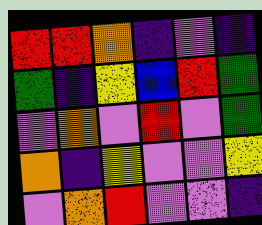[["red", "red", "orange", "indigo", "violet", "indigo"], ["green", "indigo", "yellow", "blue", "red", "green"], ["violet", "orange", "violet", "red", "violet", "green"], ["orange", "indigo", "yellow", "violet", "violet", "yellow"], ["violet", "orange", "red", "violet", "violet", "indigo"]]